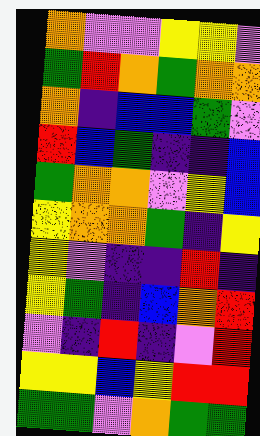[["orange", "violet", "violet", "yellow", "yellow", "violet"], ["green", "red", "orange", "green", "orange", "orange"], ["orange", "indigo", "blue", "blue", "green", "violet"], ["red", "blue", "green", "indigo", "indigo", "blue"], ["green", "orange", "orange", "violet", "yellow", "blue"], ["yellow", "orange", "orange", "green", "indigo", "yellow"], ["yellow", "violet", "indigo", "indigo", "red", "indigo"], ["yellow", "green", "indigo", "blue", "orange", "red"], ["violet", "indigo", "red", "indigo", "violet", "red"], ["yellow", "yellow", "blue", "yellow", "red", "red"], ["green", "green", "violet", "orange", "green", "green"]]